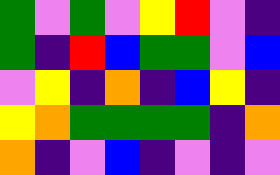[["green", "violet", "green", "violet", "yellow", "red", "violet", "indigo"], ["green", "indigo", "red", "blue", "green", "green", "violet", "blue"], ["violet", "yellow", "indigo", "orange", "indigo", "blue", "yellow", "indigo"], ["yellow", "orange", "green", "green", "green", "green", "indigo", "orange"], ["orange", "indigo", "violet", "blue", "indigo", "violet", "indigo", "violet"]]